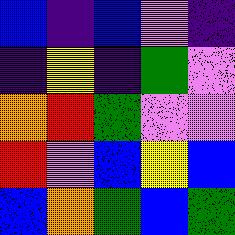[["blue", "indigo", "blue", "violet", "indigo"], ["indigo", "yellow", "indigo", "green", "violet"], ["orange", "red", "green", "violet", "violet"], ["red", "violet", "blue", "yellow", "blue"], ["blue", "orange", "green", "blue", "green"]]